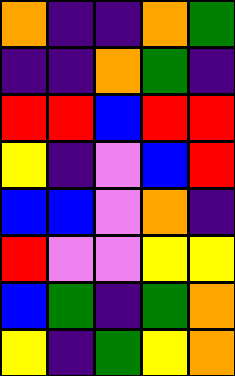[["orange", "indigo", "indigo", "orange", "green"], ["indigo", "indigo", "orange", "green", "indigo"], ["red", "red", "blue", "red", "red"], ["yellow", "indigo", "violet", "blue", "red"], ["blue", "blue", "violet", "orange", "indigo"], ["red", "violet", "violet", "yellow", "yellow"], ["blue", "green", "indigo", "green", "orange"], ["yellow", "indigo", "green", "yellow", "orange"]]